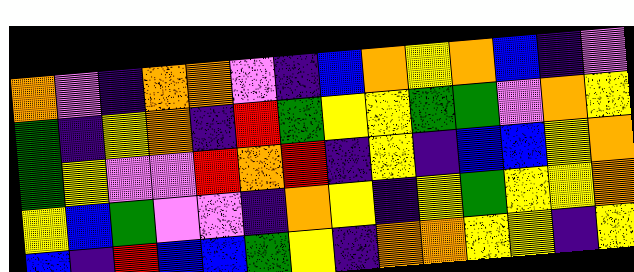[["orange", "violet", "indigo", "orange", "orange", "violet", "indigo", "blue", "orange", "yellow", "orange", "blue", "indigo", "violet"], ["green", "indigo", "yellow", "orange", "indigo", "red", "green", "yellow", "yellow", "green", "green", "violet", "orange", "yellow"], ["green", "yellow", "violet", "violet", "red", "orange", "red", "indigo", "yellow", "indigo", "blue", "blue", "yellow", "orange"], ["yellow", "blue", "green", "violet", "violet", "indigo", "orange", "yellow", "indigo", "yellow", "green", "yellow", "yellow", "orange"], ["blue", "indigo", "red", "blue", "blue", "green", "yellow", "indigo", "orange", "orange", "yellow", "yellow", "indigo", "yellow"]]